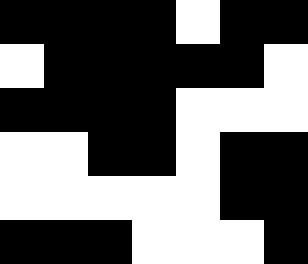[["black", "black", "black", "black", "white", "black", "black"], ["white", "black", "black", "black", "black", "black", "white"], ["black", "black", "black", "black", "white", "white", "white"], ["white", "white", "black", "black", "white", "black", "black"], ["white", "white", "white", "white", "white", "black", "black"], ["black", "black", "black", "white", "white", "white", "black"]]